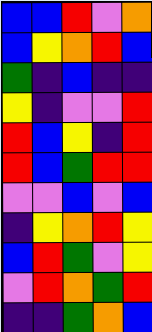[["blue", "blue", "red", "violet", "orange"], ["blue", "yellow", "orange", "red", "blue"], ["green", "indigo", "blue", "indigo", "indigo"], ["yellow", "indigo", "violet", "violet", "red"], ["red", "blue", "yellow", "indigo", "red"], ["red", "blue", "green", "red", "red"], ["violet", "violet", "blue", "violet", "blue"], ["indigo", "yellow", "orange", "red", "yellow"], ["blue", "red", "green", "violet", "yellow"], ["violet", "red", "orange", "green", "red"], ["indigo", "indigo", "green", "orange", "blue"]]